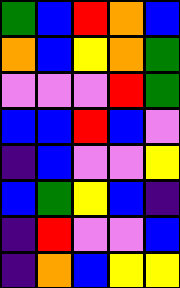[["green", "blue", "red", "orange", "blue"], ["orange", "blue", "yellow", "orange", "green"], ["violet", "violet", "violet", "red", "green"], ["blue", "blue", "red", "blue", "violet"], ["indigo", "blue", "violet", "violet", "yellow"], ["blue", "green", "yellow", "blue", "indigo"], ["indigo", "red", "violet", "violet", "blue"], ["indigo", "orange", "blue", "yellow", "yellow"]]